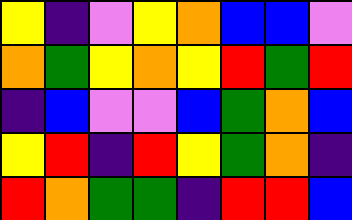[["yellow", "indigo", "violet", "yellow", "orange", "blue", "blue", "violet"], ["orange", "green", "yellow", "orange", "yellow", "red", "green", "red"], ["indigo", "blue", "violet", "violet", "blue", "green", "orange", "blue"], ["yellow", "red", "indigo", "red", "yellow", "green", "orange", "indigo"], ["red", "orange", "green", "green", "indigo", "red", "red", "blue"]]